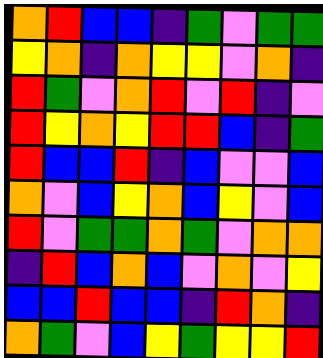[["orange", "red", "blue", "blue", "indigo", "green", "violet", "green", "green"], ["yellow", "orange", "indigo", "orange", "yellow", "yellow", "violet", "orange", "indigo"], ["red", "green", "violet", "orange", "red", "violet", "red", "indigo", "violet"], ["red", "yellow", "orange", "yellow", "red", "red", "blue", "indigo", "green"], ["red", "blue", "blue", "red", "indigo", "blue", "violet", "violet", "blue"], ["orange", "violet", "blue", "yellow", "orange", "blue", "yellow", "violet", "blue"], ["red", "violet", "green", "green", "orange", "green", "violet", "orange", "orange"], ["indigo", "red", "blue", "orange", "blue", "violet", "orange", "violet", "yellow"], ["blue", "blue", "red", "blue", "blue", "indigo", "red", "orange", "indigo"], ["orange", "green", "violet", "blue", "yellow", "green", "yellow", "yellow", "red"]]